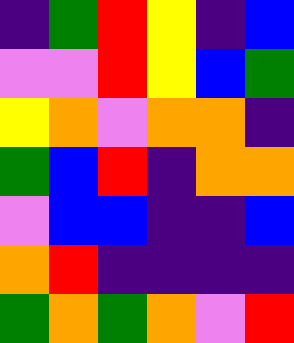[["indigo", "green", "red", "yellow", "indigo", "blue"], ["violet", "violet", "red", "yellow", "blue", "green"], ["yellow", "orange", "violet", "orange", "orange", "indigo"], ["green", "blue", "red", "indigo", "orange", "orange"], ["violet", "blue", "blue", "indigo", "indigo", "blue"], ["orange", "red", "indigo", "indigo", "indigo", "indigo"], ["green", "orange", "green", "orange", "violet", "red"]]